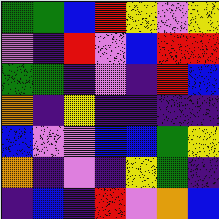[["green", "green", "blue", "red", "yellow", "violet", "yellow"], ["violet", "indigo", "red", "violet", "blue", "red", "red"], ["green", "green", "indigo", "violet", "indigo", "red", "blue"], ["orange", "indigo", "yellow", "indigo", "indigo", "indigo", "indigo"], ["blue", "violet", "violet", "blue", "blue", "green", "yellow"], ["orange", "indigo", "violet", "indigo", "yellow", "green", "indigo"], ["indigo", "blue", "indigo", "red", "violet", "orange", "blue"]]